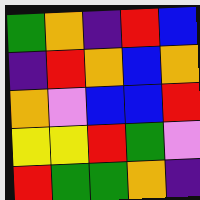[["green", "orange", "indigo", "red", "blue"], ["indigo", "red", "orange", "blue", "orange"], ["orange", "violet", "blue", "blue", "red"], ["yellow", "yellow", "red", "green", "violet"], ["red", "green", "green", "orange", "indigo"]]